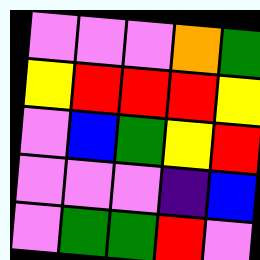[["violet", "violet", "violet", "orange", "green"], ["yellow", "red", "red", "red", "yellow"], ["violet", "blue", "green", "yellow", "red"], ["violet", "violet", "violet", "indigo", "blue"], ["violet", "green", "green", "red", "violet"]]